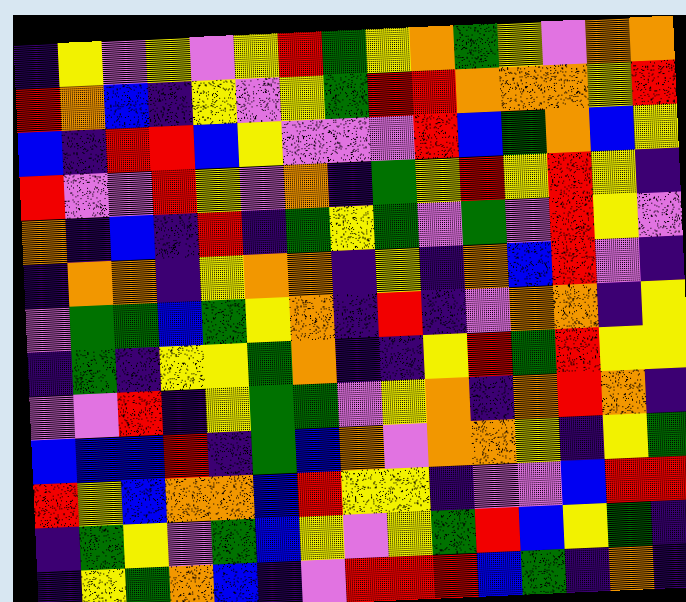[["indigo", "yellow", "violet", "yellow", "violet", "yellow", "red", "green", "yellow", "orange", "green", "yellow", "violet", "orange", "orange"], ["red", "orange", "blue", "indigo", "yellow", "violet", "yellow", "green", "red", "red", "orange", "orange", "orange", "yellow", "red"], ["blue", "indigo", "red", "red", "blue", "yellow", "violet", "violet", "violet", "red", "blue", "green", "orange", "blue", "yellow"], ["red", "violet", "violet", "red", "yellow", "violet", "orange", "indigo", "green", "yellow", "red", "yellow", "red", "yellow", "indigo"], ["orange", "indigo", "blue", "indigo", "red", "indigo", "green", "yellow", "green", "violet", "green", "violet", "red", "yellow", "violet"], ["indigo", "orange", "orange", "indigo", "yellow", "orange", "orange", "indigo", "yellow", "indigo", "orange", "blue", "red", "violet", "indigo"], ["violet", "green", "green", "blue", "green", "yellow", "orange", "indigo", "red", "indigo", "violet", "orange", "orange", "indigo", "yellow"], ["indigo", "green", "indigo", "yellow", "yellow", "green", "orange", "indigo", "indigo", "yellow", "red", "green", "red", "yellow", "yellow"], ["violet", "violet", "red", "indigo", "yellow", "green", "green", "violet", "yellow", "orange", "indigo", "orange", "red", "orange", "indigo"], ["blue", "blue", "blue", "red", "indigo", "green", "blue", "orange", "violet", "orange", "orange", "yellow", "indigo", "yellow", "green"], ["red", "yellow", "blue", "orange", "orange", "blue", "red", "yellow", "yellow", "indigo", "violet", "violet", "blue", "red", "red"], ["indigo", "green", "yellow", "violet", "green", "blue", "yellow", "violet", "yellow", "green", "red", "blue", "yellow", "green", "indigo"], ["indigo", "yellow", "green", "orange", "blue", "indigo", "violet", "red", "red", "red", "blue", "green", "indigo", "orange", "indigo"]]